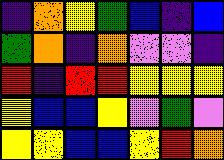[["indigo", "orange", "yellow", "green", "blue", "indigo", "blue"], ["green", "orange", "indigo", "orange", "violet", "violet", "indigo"], ["red", "indigo", "red", "red", "yellow", "yellow", "yellow"], ["yellow", "blue", "blue", "yellow", "violet", "green", "violet"], ["yellow", "yellow", "blue", "blue", "yellow", "red", "orange"]]